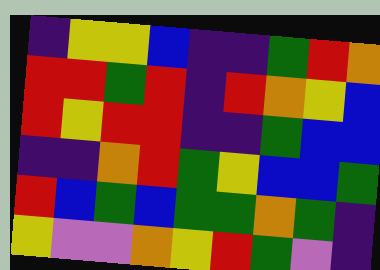[["indigo", "yellow", "yellow", "blue", "indigo", "indigo", "green", "red", "orange"], ["red", "red", "green", "red", "indigo", "red", "orange", "yellow", "blue"], ["red", "yellow", "red", "red", "indigo", "indigo", "green", "blue", "blue"], ["indigo", "indigo", "orange", "red", "green", "yellow", "blue", "blue", "green"], ["red", "blue", "green", "blue", "green", "green", "orange", "green", "indigo"], ["yellow", "violet", "violet", "orange", "yellow", "red", "green", "violet", "indigo"]]